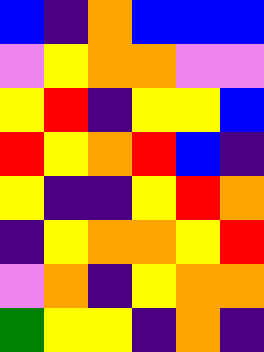[["blue", "indigo", "orange", "blue", "blue", "blue"], ["violet", "yellow", "orange", "orange", "violet", "violet"], ["yellow", "red", "indigo", "yellow", "yellow", "blue"], ["red", "yellow", "orange", "red", "blue", "indigo"], ["yellow", "indigo", "indigo", "yellow", "red", "orange"], ["indigo", "yellow", "orange", "orange", "yellow", "red"], ["violet", "orange", "indigo", "yellow", "orange", "orange"], ["green", "yellow", "yellow", "indigo", "orange", "indigo"]]